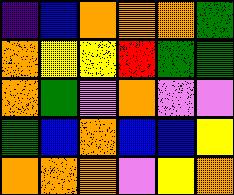[["indigo", "blue", "orange", "orange", "orange", "green"], ["orange", "yellow", "yellow", "red", "green", "green"], ["orange", "green", "violet", "orange", "violet", "violet"], ["green", "blue", "orange", "blue", "blue", "yellow"], ["orange", "orange", "orange", "violet", "yellow", "orange"]]